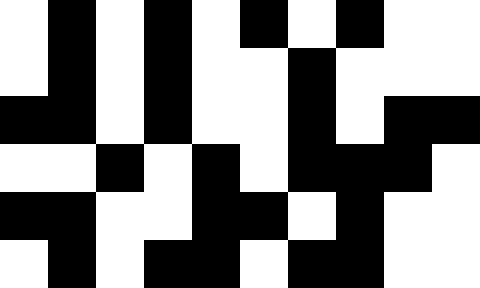[["white", "black", "white", "black", "white", "black", "white", "black", "white", "white"], ["white", "black", "white", "black", "white", "white", "black", "white", "white", "white"], ["black", "black", "white", "black", "white", "white", "black", "white", "black", "black"], ["white", "white", "black", "white", "black", "white", "black", "black", "black", "white"], ["black", "black", "white", "white", "black", "black", "white", "black", "white", "white"], ["white", "black", "white", "black", "black", "white", "black", "black", "white", "white"]]